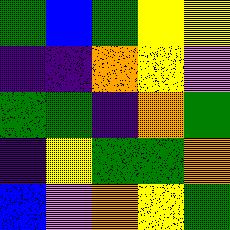[["green", "blue", "green", "yellow", "yellow"], ["indigo", "indigo", "orange", "yellow", "violet"], ["green", "green", "indigo", "orange", "green"], ["indigo", "yellow", "green", "green", "orange"], ["blue", "violet", "orange", "yellow", "green"]]